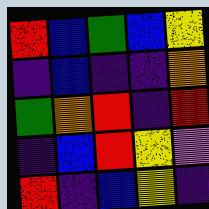[["red", "blue", "green", "blue", "yellow"], ["indigo", "blue", "indigo", "indigo", "orange"], ["green", "orange", "red", "indigo", "red"], ["indigo", "blue", "red", "yellow", "violet"], ["red", "indigo", "blue", "yellow", "indigo"]]